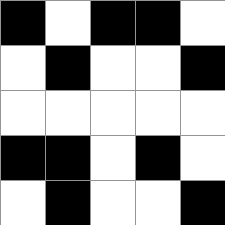[["black", "white", "black", "black", "white"], ["white", "black", "white", "white", "black"], ["white", "white", "white", "white", "white"], ["black", "black", "white", "black", "white"], ["white", "black", "white", "white", "black"]]